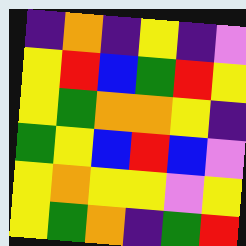[["indigo", "orange", "indigo", "yellow", "indigo", "violet"], ["yellow", "red", "blue", "green", "red", "yellow"], ["yellow", "green", "orange", "orange", "yellow", "indigo"], ["green", "yellow", "blue", "red", "blue", "violet"], ["yellow", "orange", "yellow", "yellow", "violet", "yellow"], ["yellow", "green", "orange", "indigo", "green", "red"]]